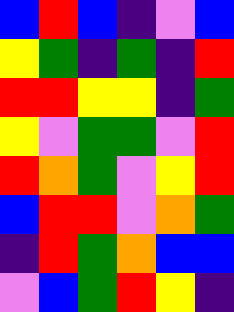[["blue", "red", "blue", "indigo", "violet", "blue"], ["yellow", "green", "indigo", "green", "indigo", "red"], ["red", "red", "yellow", "yellow", "indigo", "green"], ["yellow", "violet", "green", "green", "violet", "red"], ["red", "orange", "green", "violet", "yellow", "red"], ["blue", "red", "red", "violet", "orange", "green"], ["indigo", "red", "green", "orange", "blue", "blue"], ["violet", "blue", "green", "red", "yellow", "indigo"]]